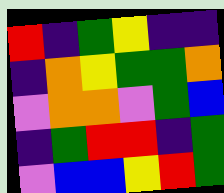[["red", "indigo", "green", "yellow", "indigo", "indigo"], ["indigo", "orange", "yellow", "green", "green", "orange"], ["violet", "orange", "orange", "violet", "green", "blue"], ["indigo", "green", "red", "red", "indigo", "green"], ["violet", "blue", "blue", "yellow", "red", "green"]]